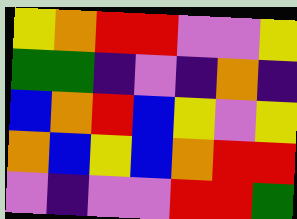[["yellow", "orange", "red", "red", "violet", "violet", "yellow"], ["green", "green", "indigo", "violet", "indigo", "orange", "indigo"], ["blue", "orange", "red", "blue", "yellow", "violet", "yellow"], ["orange", "blue", "yellow", "blue", "orange", "red", "red"], ["violet", "indigo", "violet", "violet", "red", "red", "green"]]